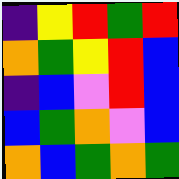[["indigo", "yellow", "red", "green", "red"], ["orange", "green", "yellow", "red", "blue"], ["indigo", "blue", "violet", "red", "blue"], ["blue", "green", "orange", "violet", "blue"], ["orange", "blue", "green", "orange", "green"]]